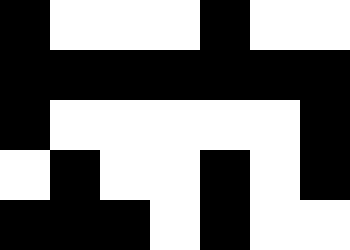[["black", "white", "white", "white", "black", "white", "white"], ["black", "black", "black", "black", "black", "black", "black"], ["black", "white", "white", "white", "white", "white", "black"], ["white", "black", "white", "white", "black", "white", "black"], ["black", "black", "black", "white", "black", "white", "white"]]